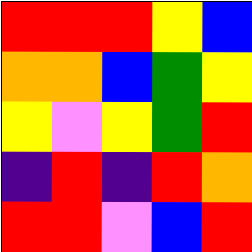[["red", "red", "red", "yellow", "blue"], ["orange", "orange", "blue", "green", "yellow"], ["yellow", "violet", "yellow", "green", "red"], ["indigo", "red", "indigo", "red", "orange"], ["red", "red", "violet", "blue", "red"]]